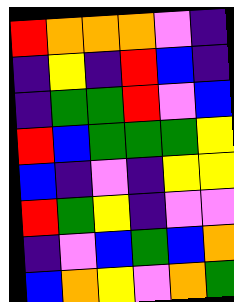[["red", "orange", "orange", "orange", "violet", "indigo"], ["indigo", "yellow", "indigo", "red", "blue", "indigo"], ["indigo", "green", "green", "red", "violet", "blue"], ["red", "blue", "green", "green", "green", "yellow"], ["blue", "indigo", "violet", "indigo", "yellow", "yellow"], ["red", "green", "yellow", "indigo", "violet", "violet"], ["indigo", "violet", "blue", "green", "blue", "orange"], ["blue", "orange", "yellow", "violet", "orange", "green"]]